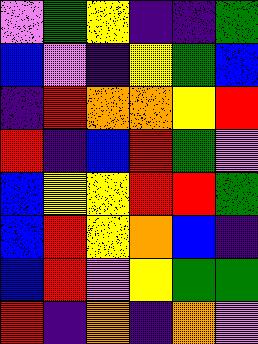[["violet", "green", "yellow", "indigo", "indigo", "green"], ["blue", "violet", "indigo", "yellow", "green", "blue"], ["indigo", "red", "orange", "orange", "yellow", "red"], ["red", "indigo", "blue", "red", "green", "violet"], ["blue", "yellow", "yellow", "red", "red", "green"], ["blue", "red", "yellow", "orange", "blue", "indigo"], ["blue", "red", "violet", "yellow", "green", "green"], ["red", "indigo", "orange", "indigo", "orange", "violet"]]